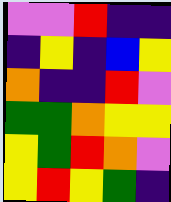[["violet", "violet", "red", "indigo", "indigo"], ["indigo", "yellow", "indigo", "blue", "yellow"], ["orange", "indigo", "indigo", "red", "violet"], ["green", "green", "orange", "yellow", "yellow"], ["yellow", "green", "red", "orange", "violet"], ["yellow", "red", "yellow", "green", "indigo"]]